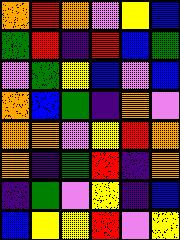[["orange", "red", "orange", "violet", "yellow", "blue"], ["green", "red", "indigo", "red", "blue", "green"], ["violet", "green", "yellow", "blue", "violet", "blue"], ["orange", "blue", "green", "indigo", "orange", "violet"], ["orange", "orange", "violet", "yellow", "red", "orange"], ["orange", "indigo", "green", "red", "indigo", "orange"], ["indigo", "green", "violet", "yellow", "indigo", "blue"], ["blue", "yellow", "yellow", "red", "violet", "yellow"]]